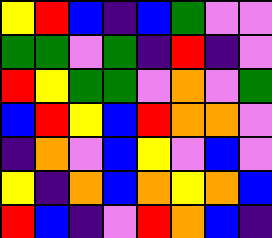[["yellow", "red", "blue", "indigo", "blue", "green", "violet", "violet"], ["green", "green", "violet", "green", "indigo", "red", "indigo", "violet"], ["red", "yellow", "green", "green", "violet", "orange", "violet", "green"], ["blue", "red", "yellow", "blue", "red", "orange", "orange", "violet"], ["indigo", "orange", "violet", "blue", "yellow", "violet", "blue", "violet"], ["yellow", "indigo", "orange", "blue", "orange", "yellow", "orange", "blue"], ["red", "blue", "indigo", "violet", "red", "orange", "blue", "indigo"]]